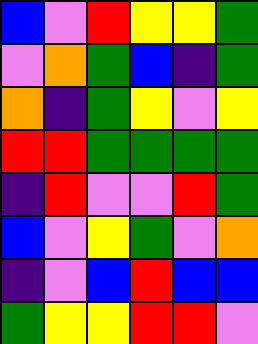[["blue", "violet", "red", "yellow", "yellow", "green"], ["violet", "orange", "green", "blue", "indigo", "green"], ["orange", "indigo", "green", "yellow", "violet", "yellow"], ["red", "red", "green", "green", "green", "green"], ["indigo", "red", "violet", "violet", "red", "green"], ["blue", "violet", "yellow", "green", "violet", "orange"], ["indigo", "violet", "blue", "red", "blue", "blue"], ["green", "yellow", "yellow", "red", "red", "violet"]]